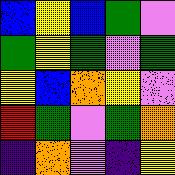[["blue", "yellow", "blue", "green", "violet"], ["green", "yellow", "green", "violet", "green"], ["yellow", "blue", "orange", "yellow", "violet"], ["red", "green", "violet", "green", "orange"], ["indigo", "orange", "violet", "indigo", "yellow"]]